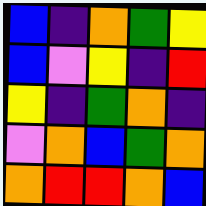[["blue", "indigo", "orange", "green", "yellow"], ["blue", "violet", "yellow", "indigo", "red"], ["yellow", "indigo", "green", "orange", "indigo"], ["violet", "orange", "blue", "green", "orange"], ["orange", "red", "red", "orange", "blue"]]